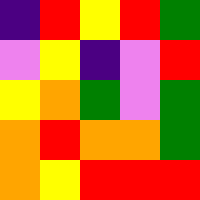[["indigo", "red", "yellow", "red", "green"], ["violet", "yellow", "indigo", "violet", "red"], ["yellow", "orange", "green", "violet", "green"], ["orange", "red", "orange", "orange", "green"], ["orange", "yellow", "red", "red", "red"]]